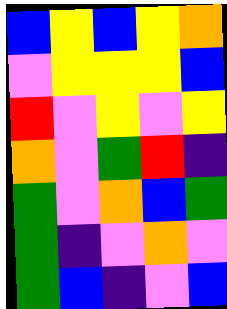[["blue", "yellow", "blue", "yellow", "orange"], ["violet", "yellow", "yellow", "yellow", "blue"], ["red", "violet", "yellow", "violet", "yellow"], ["orange", "violet", "green", "red", "indigo"], ["green", "violet", "orange", "blue", "green"], ["green", "indigo", "violet", "orange", "violet"], ["green", "blue", "indigo", "violet", "blue"]]